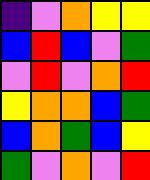[["indigo", "violet", "orange", "yellow", "yellow"], ["blue", "red", "blue", "violet", "green"], ["violet", "red", "violet", "orange", "red"], ["yellow", "orange", "orange", "blue", "green"], ["blue", "orange", "green", "blue", "yellow"], ["green", "violet", "orange", "violet", "red"]]